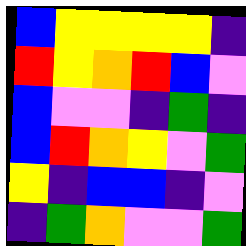[["blue", "yellow", "yellow", "yellow", "yellow", "indigo"], ["red", "yellow", "orange", "red", "blue", "violet"], ["blue", "violet", "violet", "indigo", "green", "indigo"], ["blue", "red", "orange", "yellow", "violet", "green"], ["yellow", "indigo", "blue", "blue", "indigo", "violet"], ["indigo", "green", "orange", "violet", "violet", "green"]]